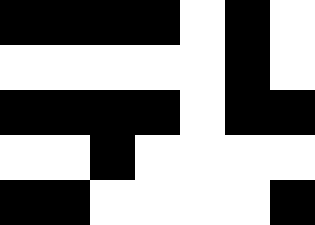[["black", "black", "black", "black", "white", "black", "white"], ["white", "white", "white", "white", "white", "black", "white"], ["black", "black", "black", "black", "white", "black", "black"], ["white", "white", "black", "white", "white", "white", "white"], ["black", "black", "white", "white", "white", "white", "black"]]